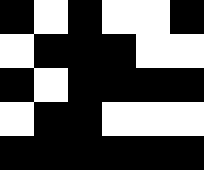[["black", "white", "black", "white", "white", "black"], ["white", "black", "black", "black", "white", "white"], ["black", "white", "black", "black", "black", "black"], ["white", "black", "black", "white", "white", "white"], ["black", "black", "black", "black", "black", "black"]]